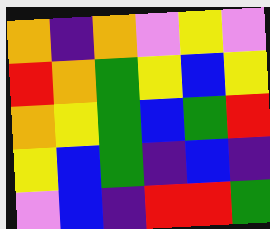[["orange", "indigo", "orange", "violet", "yellow", "violet"], ["red", "orange", "green", "yellow", "blue", "yellow"], ["orange", "yellow", "green", "blue", "green", "red"], ["yellow", "blue", "green", "indigo", "blue", "indigo"], ["violet", "blue", "indigo", "red", "red", "green"]]